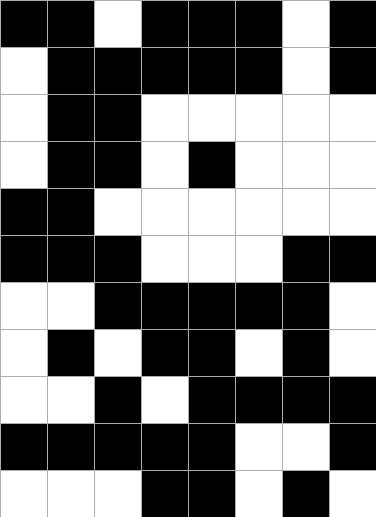[["black", "black", "white", "black", "black", "black", "white", "black"], ["white", "black", "black", "black", "black", "black", "white", "black"], ["white", "black", "black", "white", "white", "white", "white", "white"], ["white", "black", "black", "white", "black", "white", "white", "white"], ["black", "black", "white", "white", "white", "white", "white", "white"], ["black", "black", "black", "white", "white", "white", "black", "black"], ["white", "white", "black", "black", "black", "black", "black", "white"], ["white", "black", "white", "black", "black", "white", "black", "white"], ["white", "white", "black", "white", "black", "black", "black", "black"], ["black", "black", "black", "black", "black", "white", "white", "black"], ["white", "white", "white", "black", "black", "white", "black", "white"]]